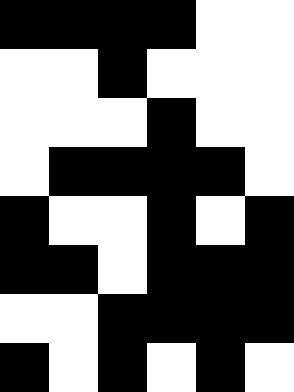[["black", "black", "black", "black", "white", "white"], ["white", "white", "black", "white", "white", "white"], ["white", "white", "white", "black", "white", "white"], ["white", "black", "black", "black", "black", "white"], ["black", "white", "white", "black", "white", "black"], ["black", "black", "white", "black", "black", "black"], ["white", "white", "black", "black", "black", "black"], ["black", "white", "black", "white", "black", "white"]]